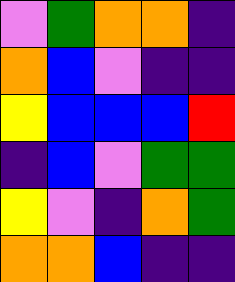[["violet", "green", "orange", "orange", "indigo"], ["orange", "blue", "violet", "indigo", "indigo"], ["yellow", "blue", "blue", "blue", "red"], ["indigo", "blue", "violet", "green", "green"], ["yellow", "violet", "indigo", "orange", "green"], ["orange", "orange", "blue", "indigo", "indigo"]]